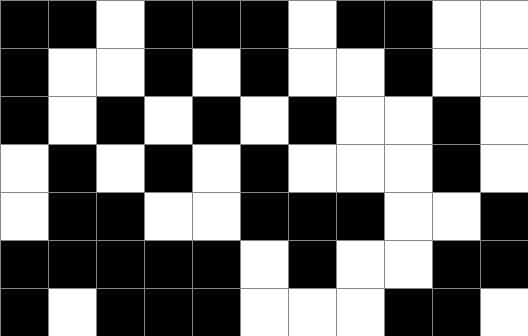[["black", "black", "white", "black", "black", "black", "white", "black", "black", "white", "white"], ["black", "white", "white", "black", "white", "black", "white", "white", "black", "white", "white"], ["black", "white", "black", "white", "black", "white", "black", "white", "white", "black", "white"], ["white", "black", "white", "black", "white", "black", "white", "white", "white", "black", "white"], ["white", "black", "black", "white", "white", "black", "black", "black", "white", "white", "black"], ["black", "black", "black", "black", "black", "white", "black", "white", "white", "black", "black"], ["black", "white", "black", "black", "black", "white", "white", "white", "black", "black", "white"]]